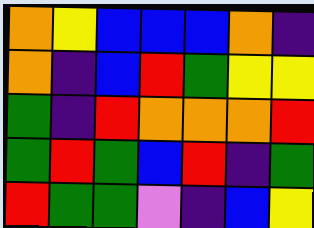[["orange", "yellow", "blue", "blue", "blue", "orange", "indigo"], ["orange", "indigo", "blue", "red", "green", "yellow", "yellow"], ["green", "indigo", "red", "orange", "orange", "orange", "red"], ["green", "red", "green", "blue", "red", "indigo", "green"], ["red", "green", "green", "violet", "indigo", "blue", "yellow"]]